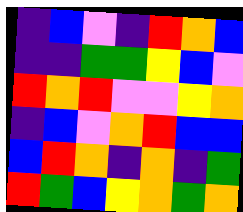[["indigo", "blue", "violet", "indigo", "red", "orange", "blue"], ["indigo", "indigo", "green", "green", "yellow", "blue", "violet"], ["red", "orange", "red", "violet", "violet", "yellow", "orange"], ["indigo", "blue", "violet", "orange", "red", "blue", "blue"], ["blue", "red", "orange", "indigo", "orange", "indigo", "green"], ["red", "green", "blue", "yellow", "orange", "green", "orange"]]